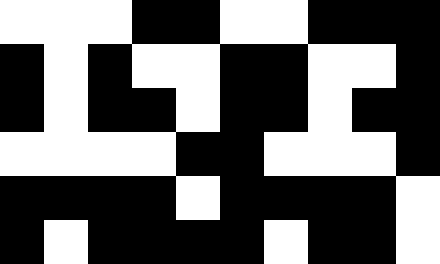[["white", "white", "white", "black", "black", "white", "white", "black", "black", "black"], ["black", "white", "black", "white", "white", "black", "black", "white", "white", "black"], ["black", "white", "black", "black", "white", "black", "black", "white", "black", "black"], ["white", "white", "white", "white", "black", "black", "white", "white", "white", "black"], ["black", "black", "black", "black", "white", "black", "black", "black", "black", "white"], ["black", "white", "black", "black", "black", "black", "white", "black", "black", "white"]]